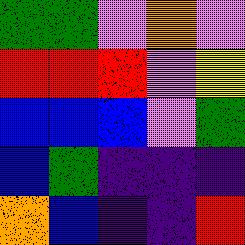[["green", "green", "violet", "orange", "violet"], ["red", "red", "red", "violet", "yellow"], ["blue", "blue", "blue", "violet", "green"], ["blue", "green", "indigo", "indigo", "indigo"], ["orange", "blue", "indigo", "indigo", "red"]]